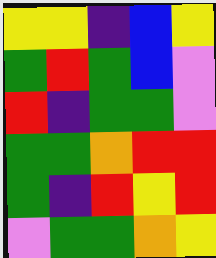[["yellow", "yellow", "indigo", "blue", "yellow"], ["green", "red", "green", "blue", "violet"], ["red", "indigo", "green", "green", "violet"], ["green", "green", "orange", "red", "red"], ["green", "indigo", "red", "yellow", "red"], ["violet", "green", "green", "orange", "yellow"]]